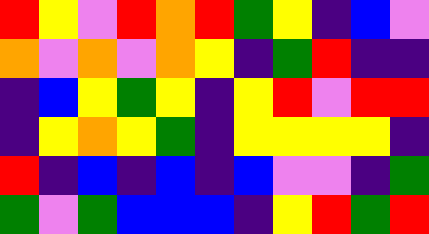[["red", "yellow", "violet", "red", "orange", "red", "green", "yellow", "indigo", "blue", "violet"], ["orange", "violet", "orange", "violet", "orange", "yellow", "indigo", "green", "red", "indigo", "indigo"], ["indigo", "blue", "yellow", "green", "yellow", "indigo", "yellow", "red", "violet", "red", "red"], ["indigo", "yellow", "orange", "yellow", "green", "indigo", "yellow", "yellow", "yellow", "yellow", "indigo"], ["red", "indigo", "blue", "indigo", "blue", "indigo", "blue", "violet", "violet", "indigo", "green"], ["green", "violet", "green", "blue", "blue", "blue", "indigo", "yellow", "red", "green", "red"]]